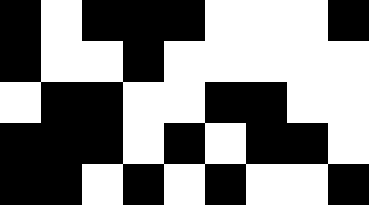[["black", "white", "black", "black", "black", "white", "white", "white", "black"], ["black", "white", "white", "black", "white", "white", "white", "white", "white"], ["white", "black", "black", "white", "white", "black", "black", "white", "white"], ["black", "black", "black", "white", "black", "white", "black", "black", "white"], ["black", "black", "white", "black", "white", "black", "white", "white", "black"]]